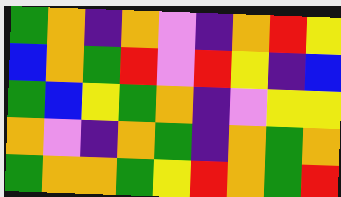[["green", "orange", "indigo", "orange", "violet", "indigo", "orange", "red", "yellow"], ["blue", "orange", "green", "red", "violet", "red", "yellow", "indigo", "blue"], ["green", "blue", "yellow", "green", "orange", "indigo", "violet", "yellow", "yellow"], ["orange", "violet", "indigo", "orange", "green", "indigo", "orange", "green", "orange"], ["green", "orange", "orange", "green", "yellow", "red", "orange", "green", "red"]]